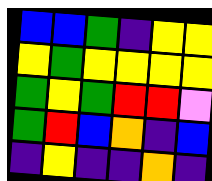[["blue", "blue", "green", "indigo", "yellow", "yellow"], ["yellow", "green", "yellow", "yellow", "yellow", "yellow"], ["green", "yellow", "green", "red", "red", "violet"], ["green", "red", "blue", "orange", "indigo", "blue"], ["indigo", "yellow", "indigo", "indigo", "orange", "indigo"]]